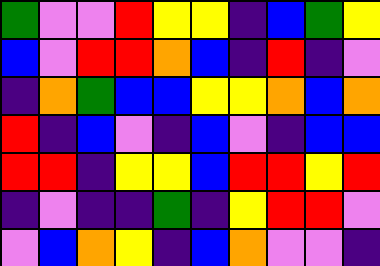[["green", "violet", "violet", "red", "yellow", "yellow", "indigo", "blue", "green", "yellow"], ["blue", "violet", "red", "red", "orange", "blue", "indigo", "red", "indigo", "violet"], ["indigo", "orange", "green", "blue", "blue", "yellow", "yellow", "orange", "blue", "orange"], ["red", "indigo", "blue", "violet", "indigo", "blue", "violet", "indigo", "blue", "blue"], ["red", "red", "indigo", "yellow", "yellow", "blue", "red", "red", "yellow", "red"], ["indigo", "violet", "indigo", "indigo", "green", "indigo", "yellow", "red", "red", "violet"], ["violet", "blue", "orange", "yellow", "indigo", "blue", "orange", "violet", "violet", "indigo"]]